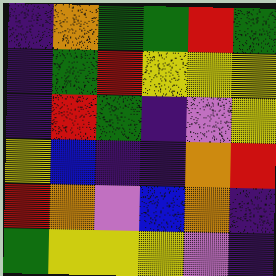[["indigo", "orange", "green", "green", "red", "green"], ["indigo", "green", "red", "yellow", "yellow", "yellow"], ["indigo", "red", "green", "indigo", "violet", "yellow"], ["yellow", "blue", "indigo", "indigo", "orange", "red"], ["red", "orange", "violet", "blue", "orange", "indigo"], ["green", "yellow", "yellow", "yellow", "violet", "indigo"]]